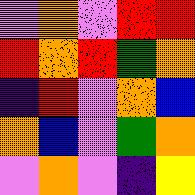[["violet", "orange", "violet", "red", "red"], ["red", "orange", "red", "green", "orange"], ["indigo", "red", "violet", "orange", "blue"], ["orange", "blue", "violet", "green", "orange"], ["violet", "orange", "violet", "indigo", "yellow"]]